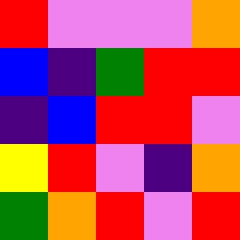[["red", "violet", "violet", "violet", "orange"], ["blue", "indigo", "green", "red", "red"], ["indigo", "blue", "red", "red", "violet"], ["yellow", "red", "violet", "indigo", "orange"], ["green", "orange", "red", "violet", "red"]]